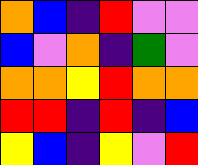[["orange", "blue", "indigo", "red", "violet", "violet"], ["blue", "violet", "orange", "indigo", "green", "violet"], ["orange", "orange", "yellow", "red", "orange", "orange"], ["red", "red", "indigo", "red", "indigo", "blue"], ["yellow", "blue", "indigo", "yellow", "violet", "red"]]